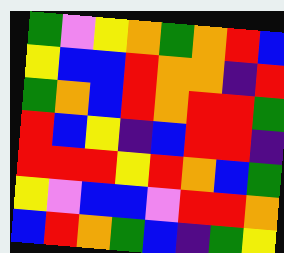[["green", "violet", "yellow", "orange", "green", "orange", "red", "blue"], ["yellow", "blue", "blue", "red", "orange", "orange", "indigo", "red"], ["green", "orange", "blue", "red", "orange", "red", "red", "green"], ["red", "blue", "yellow", "indigo", "blue", "red", "red", "indigo"], ["red", "red", "red", "yellow", "red", "orange", "blue", "green"], ["yellow", "violet", "blue", "blue", "violet", "red", "red", "orange"], ["blue", "red", "orange", "green", "blue", "indigo", "green", "yellow"]]